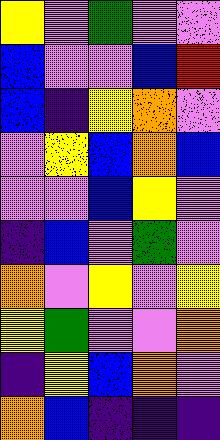[["yellow", "violet", "green", "violet", "violet"], ["blue", "violet", "violet", "blue", "red"], ["blue", "indigo", "yellow", "orange", "violet"], ["violet", "yellow", "blue", "orange", "blue"], ["violet", "violet", "blue", "yellow", "violet"], ["indigo", "blue", "violet", "green", "violet"], ["orange", "violet", "yellow", "violet", "yellow"], ["yellow", "green", "violet", "violet", "orange"], ["indigo", "yellow", "blue", "orange", "violet"], ["orange", "blue", "indigo", "indigo", "indigo"]]